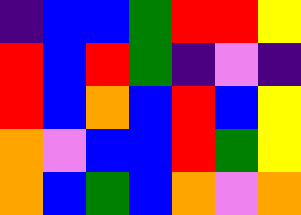[["indigo", "blue", "blue", "green", "red", "red", "yellow"], ["red", "blue", "red", "green", "indigo", "violet", "indigo"], ["red", "blue", "orange", "blue", "red", "blue", "yellow"], ["orange", "violet", "blue", "blue", "red", "green", "yellow"], ["orange", "blue", "green", "blue", "orange", "violet", "orange"]]